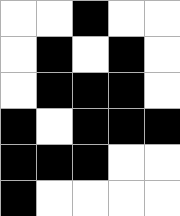[["white", "white", "black", "white", "white"], ["white", "black", "white", "black", "white"], ["white", "black", "black", "black", "white"], ["black", "white", "black", "black", "black"], ["black", "black", "black", "white", "white"], ["black", "white", "white", "white", "white"]]